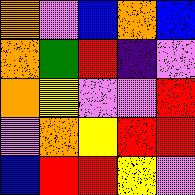[["orange", "violet", "blue", "orange", "blue"], ["orange", "green", "red", "indigo", "violet"], ["orange", "yellow", "violet", "violet", "red"], ["violet", "orange", "yellow", "red", "red"], ["blue", "red", "red", "yellow", "violet"]]